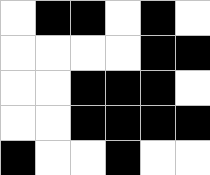[["white", "black", "black", "white", "black", "white"], ["white", "white", "white", "white", "black", "black"], ["white", "white", "black", "black", "black", "white"], ["white", "white", "black", "black", "black", "black"], ["black", "white", "white", "black", "white", "white"]]